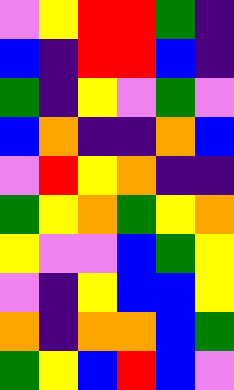[["violet", "yellow", "red", "red", "green", "indigo"], ["blue", "indigo", "red", "red", "blue", "indigo"], ["green", "indigo", "yellow", "violet", "green", "violet"], ["blue", "orange", "indigo", "indigo", "orange", "blue"], ["violet", "red", "yellow", "orange", "indigo", "indigo"], ["green", "yellow", "orange", "green", "yellow", "orange"], ["yellow", "violet", "violet", "blue", "green", "yellow"], ["violet", "indigo", "yellow", "blue", "blue", "yellow"], ["orange", "indigo", "orange", "orange", "blue", "green"], ["green", "yellow", "blue", "red", "blue", "violet"]]